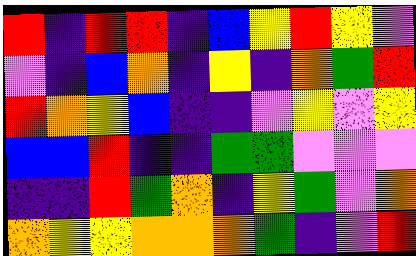[["red", "indigo", "red", "red", "indigo", "blue", "yellow", "red", "yellow", "violet"], ["violet", "indigo", "blue", "orange", "indigo", "yellow", "indigo", "orange", "green", "red"], ["red", "orange", "yellow", "blue", "indigo", "indigo", "violet", "yellow", "violet", "yellow"], ["blue", "blue", "red", "indigo", "indigo", "green", "green", "violet", "violet", "violet"], ["indigo", "indigo", "red", "green", "orange", "indigo", "yellow", "green", "violet", "orange"], ["orange", "yellow", "yellow", "orange", "orange", "orange", "green", "indigo", "violet", "red"]]